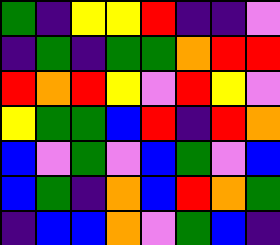[["green", "indigo", "yellow", "yellow", "red", "indigo", "indigo", "violet"], ["indigo", "green", "indigo", "green", "green", "orange", "red", "red"], ["red", "orange", "red", "yellow", "violet", "red", "yellow", "violet"], ["yellow", "green", "green", "blue", "red", "indigo", "red", "orange"], ["blue", "violet", "green", "violet", "blue", "green", "violet", "blue"], ["blue", "green", "indigo", "orange", "blue", "red", "orange", "green"], ["indigo", "blue", "blue", "orange", "violet", "green", "blue", "indigo"]]